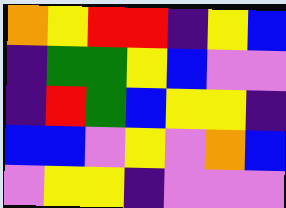[["orange", "yellow", "red", "red", "indigo", "yellow", "blue"], ["indigo", "green", "green", "yellow", "blue", "violet", "violet"], ["indigo", "red", "green", "blue", "yellow", "yellow", "indigo"], ["blue", "blue", "violet", "yellow", "violet", "orange", "blue"], ["violet", "yellow", "yellow", "indigo", "violet", "violet", "violet"]]